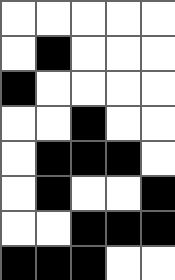[["white", "white", "white", "white", "white"], ["white", "black", "white", "white", "white"], ["black", "white", "white", "white", "white"], ["white", "white", "black", "white", "white"], ["white", "black", "black", "black", "white"], ["white", "black", "white", "white", "black"], ["white", "white", "black", "black", "black"], ["black", "black", "black", "white", "white"]]